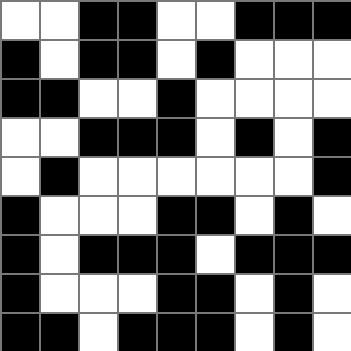[["white", "white", "black", "black", "white", "white", "black", "black", "black"], ["black", "white", "black", "black", "white", "black", "white", "white", "white"], ["black", "black", "white", "white", "black", "white", "white", "white", "white"], ["white", "white", "black", "black", "black", "white", "black", "white", "black"], ["white", "black", "white", "white", "white", "white", "white", "white", "black"], ["black", "white", "white", "white", "black", "black", "white", "black", "white"], ["black", "white", "black", "black", "black", "white", "black", "black", "black"], ["black", "white", "white", "white", "black", "black", "white", "black", "white"], ["black", "black", "white", "black", "black", "black", "white", "black", "white"]]